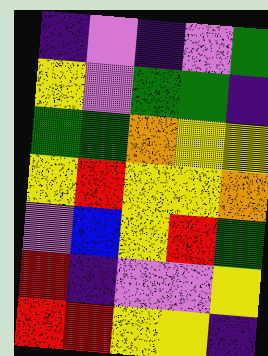[["indigo", "violet", "indigo", "violet", "green"], ["yellow", "violet", "green", "green", "indigo"], ["green", "green", "orange", "yellow", "yellow"], ["yellow", "red", "yellow", "yellow", "orange"], ["violet", "blue", "yellow", "red", "green"], ["red", "indigo", "violet", "violet", "yellow"], ["red", "red", "yellow", "yellow", "indigo"]]